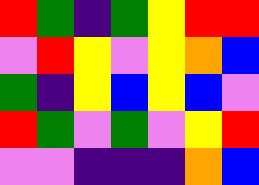[["red", "green", "indigo", "green", "yellow", "red", "red"], ["violet", "red", "yellow", "violet", "yellow", "orange", "blue"], ["green", "indigo", "yellow", "blue", "yellow", "blue", "violet"], ["red", "green", "violet", "green", "violet", "yellow", "red"], ["violet", "violet", "indigo", "indigo", "indigo", "orange", "blue"]]